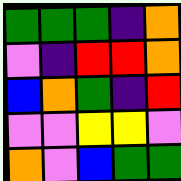[["green", "green", "green", "indigo", "orange"], ["violet", "indigo", "red", "red", "orange"], ["blue", "orange", "green", "indigo", "red"], ["violet", "violet", "yellow", "yellow", "violet"], ["orange", "violet", "blue", "green", "green"]]